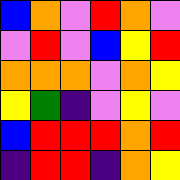[["blue", "orange", "violet", "red", "orange", "violet"], ["violet", "red", "violet", "blue", "yellow", "red"], ["orange", "orange", "orange", "violet", "orange", "yellow"], ["yellow", "green", "indigo", "violet", "yellow", "violet"], ["blue", "red", "red", "red", "orange", "red"], ["indigo", "red", "red", "indigo", "orange", "yellow"]]